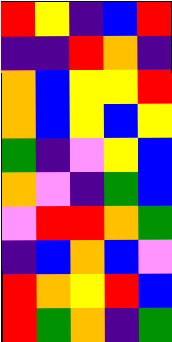[["red", "yellow", "indigo", "blue", "red"], ["indigo", "indigo", "red", "orange", "indigo"], ["orange", "blue", "yellow", "yellow", "red"], ["orange", "blue", "yellow", "blue", "yellow"], ["green", "indigo", "violet", "yellow", "blue"], ["orange", "violet", "indigo", "green", "blue"], ["violet", "red", "red", "orange", "green"], ["indigo", "blue", "orange", "blue", "violet"], ["red", "orange", "yellow", "red", "blue"], ["red", "green", "orange", "indigo", "green"]]